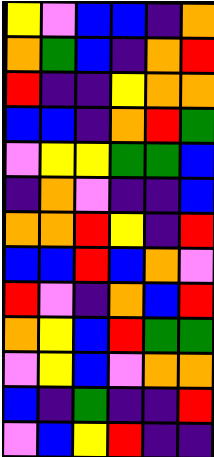[["yellow", "violet", "blue", "blue", "indigo", "orange"], ["orange", "green", "blue", "indigo", "orange", "red"], ["red", "indigo", "indigo", "yellow", "orange", "orange"], ["blue", "blue", "indigo", "orange", "red", "green"], ["violet", "yellow", "yellow", "green", "green", "blue"], ["indigo", "orange", "violet", "indigo", "indigo", "blue"], ["orange", "orange", "red", "yellow", "indigo", "red"], ["blue", "blue", "red", "blue", "orange", "violet"], ["red", "violet", "indigo", "orange", "blue", "red"], ["orange", "yellow", "blue", "red", "green", "green"], ["violet", "yellow", "blue", "violet", "orange", "orange"], ["blue", "indigo", "green", "indigo", "indigo", "red"], ["violet", "blue", "yellow", "red", "indigo", "indigo"]]